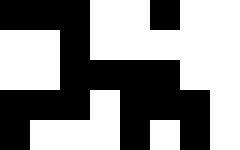[["black", "black", "black", "white", "white", "black", "white", "white"], ["white", "white", "black", "white", "white", "white", "white", "white"], ["white", "white", "black", "black", "black", "black", "white", "white"], ["black", "black", "black", "white", "black", "black", "black", "white"], ["black", "white", "white", "white", "black", "white", "black", "white"]]